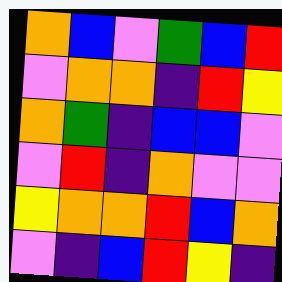[["orange", "blue", "violet", "green", "blue", "red"], ["violet", "orange", "orange", "indigo", "red", "yellow"], ["orange", "green", "indigo", "blue", "blue", "violet"], ["violet", "red", "indigo", "orange", "violet", "violet"], ["yellow", "orange", "orange", "red", "blue", "orange"], ["violet", "indigo", "blue", "red", "yellow", "indigo"]]